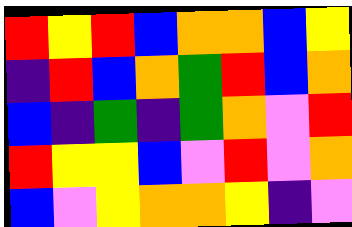[["red", "yellow", "red", "blue", "orange", "orange", "blue", "yellow"], ["indigo", "red", "blue", "orange", "green", "red", "blue", "orange"], ["blue", "indigo", "green", "indigo", "green", "orange", "violet", "red"], ["red", "yellow", "yellow", "blue", "violet", "red", "violet", "orange"], ["blue", "violet", "yellow", "orange", "orange", "yellow", "indigo", "violet"]]